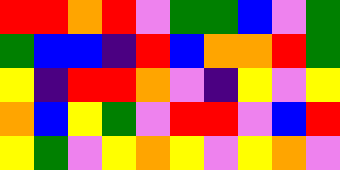[["red", "red", "orange", "red", "violet", "green", "green", "blue", "violet", "green"], ["green", "blue", "blue", "indigo", "red", "blue", "orange", "orange", "red", "green"], ["yellow", "indigo", "red", "red", "orange", "violet", "indigo", "yellow", "violet", "yellow"], ["orange", "blue", "yellow", "green", "violet", "red", "red", "violet", "blue", "red"], ["yellow", "green", "violet", "yellow", "orange", "yellow", "violet", "yellow", "orange", "violet"]]